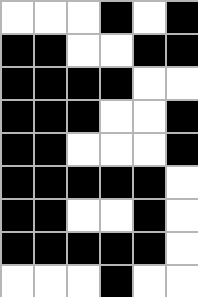[["white", "white", "white", "black", "white", "black"], ["black", "black", "white", "white", "black", "black"], ["black", "black", "black", "black", "white", "white"], ["black", "black", "black", "white", "white", "black"], ["black", "black", "white", "white", "white", "black"], ["black", "black", "black", "black", "black", "white"], ["black", "black", "white", "white", "black", "white"], ["black", "black", "black", "black", "black", "white"], ["white", "white", "white", "black", "white", "white"]]